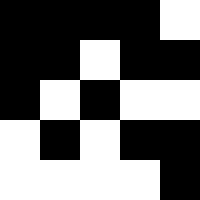[["black", "black", "black", "black", "white"], ["black", "black", "white", "black", "black"], ["black", "white", "black", "white", "white"], ["white", "black", "white", "black", "black"], ["white", "white", "white", "white", "black"]]